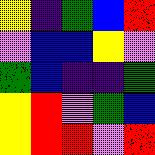[["yellow", "indigo", "green", "blue", "red"], ["violet", "blue", "blue", "yellow", "violet"], ["green", "blue", "indigo", "indigo", "green"], ["yellow", "red", "violet", "green", "blue"], ["yellow", "red", "red", "violet", "red"]]